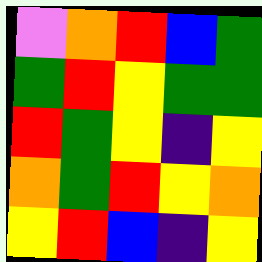[["violet", "orange", "red", "blue", "green"], ["green", "red", "yellow", "green", "green"], ["red", "green", "yellow", "indigo", "yellow"], ["orange", "green", "red", "yellow", "orange"], ["yellow", "red", "blue", "indigo", "yellow"]]